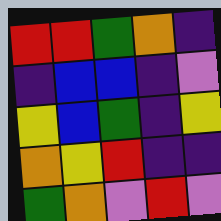[["red", "red", "green", "orange", "indigo"], ["indigo", "blue", "blue", "indigo", "violet"], ["yellow", "blue", "green", "indigo", "yellow"], ["orange", "yellow", "red", "indigo", "indigo"], ["green", "orange", "violet", "red", "violet"]]